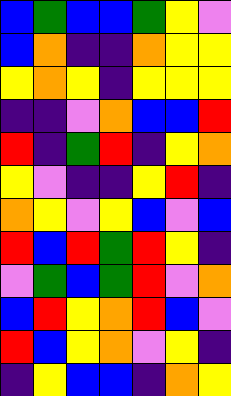[["blue", "green", "blue", "blue", "green", "yellow", "violet"], ["blue", "orange", "indigo", "indigo", "orange", "yellow", "yellow"], ["yellow", "orange", "yellow", "indigo", "yellow", "yellow", "yellow"], ["indigo", "indigo", "violet", "orange", "blue", "blue", "red"], ["red", "indigo", "green", "red", "indigo", "yellow", "orange"], ["yellow", "violet", "indigo", "indigo", "yellow", "red", "indigo"], ["orange", "yellow", "violet", "yellow", "blue", "violet", "blue"], ["red", "blue", "red", "green", "red", "yellow", "indigo"], ["violet", "green", "blue", "green", "red", "violet", "orange"], ["blue", "red", "yellow", "orange", "red", "blue", "violet"], ["red", "blue", "yellow", "orange", "violet", "yellow", "indigo"], ["indigo", "yellow", "blue", "blue", "indigo", "orange", "yellow"]]